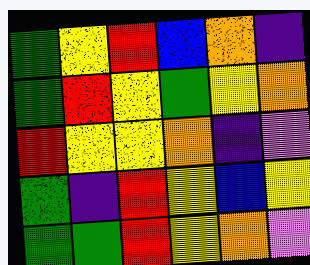[["green", "yellow", "red", "blue", "orange", "indigo"], ["green", "red", "yellow", "green", "yellow", "orange"], ["red", "yellow", "yellow", "orange", "indigo", "violet"], ["green", "indigo", "red", "yellow", "blue", "yellow"], ["green", "green", "red", "yellow", "orange", "violet"]]